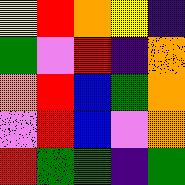[["yellow", "red", "orange", "yellow", "indigo"], ["green", "violet", "red", "indigo", "orange"], ["orange", "red", "blue", "green", "orange"], ["violet", "red", "blue", "violet", "orange"], ["red", "green", "green", "indigo", "green"]]